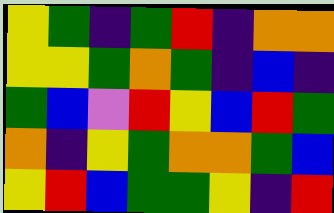[["yellow", "green", "indigo", "green", "red", "indigo", "orange", "orange"], ["yellow", "yellow", "green", "orange", "green", "indigo", "blue", "indigo"], ["green", "blue", "violet", "red", "yellow", "blue", "red", "green"], ["orange", "indigo", "yellow", "green", "orange", "orange", "green", "blue"], ["yellow", "red", "blue", "green", "green", "yellow", "indigo", "red"]]